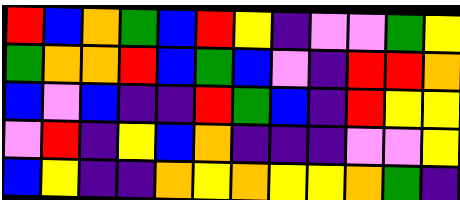[["red", "blue", "orange", "green", "blue", "red", "yellow", "indigo", "violet", "violet", "green", "yellow"], ["green", "orange", "orange", "red", "blue", "green", "blue", "violet", "indigo", "red", "red", "orange"], ["blue", "violet", "blue", "indigo", "indigo", "red", "green", "blue", "indigo", "red", "yellow", "yellow"], ["violet", "red", "indigo", "yellow", "blue", "orange", "indigo", "indigo", "indigo", "violet", "violet", "yellow"], ["blue", "yellow", "indigo", "indigo", "orange", "yellow", "orange", "yellow", "yellow", "orange", "green", "indigo"]]